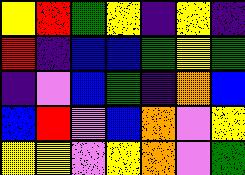[["yellow", "red", "green", "yellow", "indigo", "yellow", "indigo"], ["red", "indigo", "blue", "blue", "green", "yellow", "green"], ["indigo", "violet", "blue", "green", "indigo", "orange", "blue"], ["blue", "red", "violet", "blue", "orange", "violet", "yellow"], ["yellow", "yellow", "violet", "yellow", "orange", "violet", "green"]]